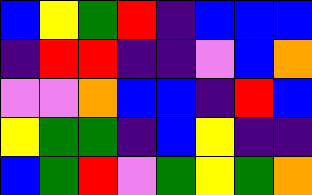[["blue", "yellow", "green", "red", "indigo", "blue", "blue", "blue"], ["indigo", "red", "red", "indigo", "indigo", "violet", "blue", "orange"], ["violet", "violet", "orange", "blue", "blue", "indigo", "red", "blue"], ["yellow", "green", "green", "indigo", "blue", "yellow", "indigo", "indigo"], ["blue", "green", "red", "violet", "green", "yellow", "green", "orange"]]